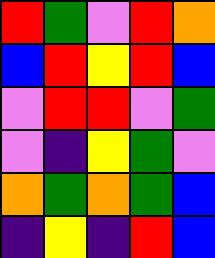[["red", "green", "violet", "red", "orange"], ["blue", "red", "yellow", "red", "blue"], ["violet", "red", "red", "violet", "green"], ["violet", "indigo", "yellow", "green", "violet"], ["orange", "green", "orange", "green", "blue"], ["indigo", "yellow", "indigo", "red", "blue"]]